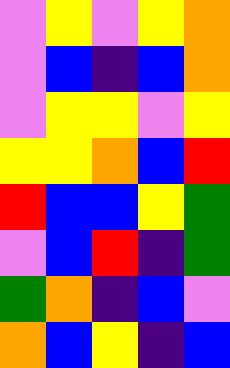[["violet", "yellow", "violet", "yellow", "orange"], ["violet", "blue", "indigo", "blue", "orange"], ["violet", "yellow", "yellow", "violet", "yellow"], ["yellow", "yellow", "orange", "blue", "red"], ["red", "blue", "blue", "yellow", "green"], ["violet", "blue", "red", "indigo", "green"], ["green", "orange", "indigo", "blue", "violet"], ["orange", "blue", "yellow", "indigo", "blue"]]